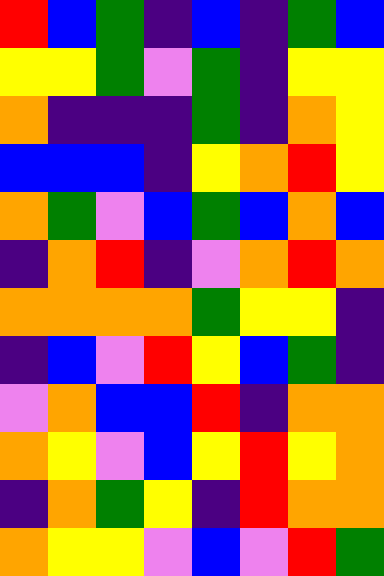[["red", "blue", "green", "indigo", "blue", "indigo", "green", "blue"], ["yellow", "yellow", "green", "violet", "green", "indigo", "yellow", "yellow"], ["orange", "indigo", "indigo", "indigo", "green", "indigo", "orange", "yellow"], ["blue", "blue", "blue", "indigo", "yellow", "orange", "red", "yellow"], ["orange", "green", "violet", "blue", "green", "blue", "orange", "blue"], ["indigo", "orange", "red", "indigo", "violet", "orange", "red", "orange"], ["orange", "orange", "orange", "orange", "green", "yellow", "yellow", "indigo"], ["indigo", "blue", "violet", "red", "yellow", "blue", "green", "indigo"], ["violet", "orange", "blue", "blue", "red", "indigo", "orange", "orange"], ["orange", "yellow", "violet", "blue", "yellow", "red", "yellow", "orange"], ["indigo", "orange", "green", "yellow", "indigo", "red", "orange", "orange"], ["orange", "yellow", "yellow", "violet", "blue", "violet", "red", "green"]]